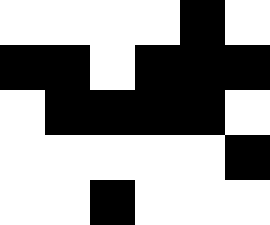[["white", "white", "white", "white", "black", "white"], ["black", "black", "white", "black", "black", "black"], ["white", "black", "black", "black", "black", "white"], ["white", "white", "white", "white", "white", "black"], ["white", "white", "black", "white", "white", "white"]]